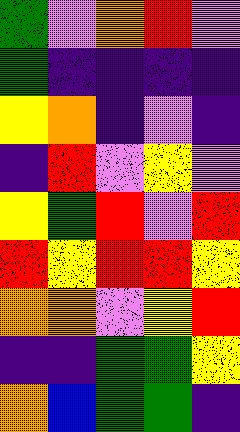[["green", "violet", "orange", "red", "violet"], ["green", "indigo", "indigo", "indigo", "indigo"], ["yellow", "orange", "indigo", "violet", "indigo"], ["indigo", "red", "violet", "yellow", "violet"], ["yellow", "green", "red", "violet", "red"], ["red", "yellow", "red", "red", "yellow"], ["orange", "orange", "violet", "yellow", "red"], ["indigo", "indigo", "green", "green", "yellow"], ["orange", "blue", "green", "green", "indigo"]]